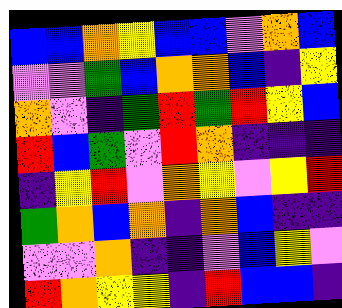[["blue", "blue", "orange", "yellow", "blue", "blue", "violet", "orange", "blue"], ["violet", "violet", "green", "blue", "orange", "orange", "blue", "indigo", "yellow"], ["orange", "violet", "indigo", "green", "red", "green", "red", "yellow", "blue"], ["red", "blue", "green", "violet", "red", "orange", "indigo", "indigo", "indigo"], ["indigo", "yellow", "red", "violet", "orange", "yellow", "violet", "yellow", "red"], ["green", "orange", "blue", "orange", "indigo", "orange", "blue", "indigo", "indigo"], ["violet", "violet", "orange", "indigo", "indigo", "violet", "blue", "yellow", "violet"], ["red", "orange", "yellow", "yellow", "indigo", "red", "blue", "blue", "indigo"]]